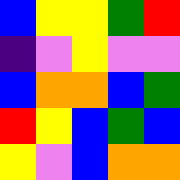[["blue", "yellow", "yellow", "green", "red"], ["indigo", "violet", "yellow", "violet", "violet"], ["blue", "orange", "orange", "blue", "green"], ["red", "yellow", "blue", "green", "blue"], ["yellow", "violet", "blue", "orange", "orange"]]